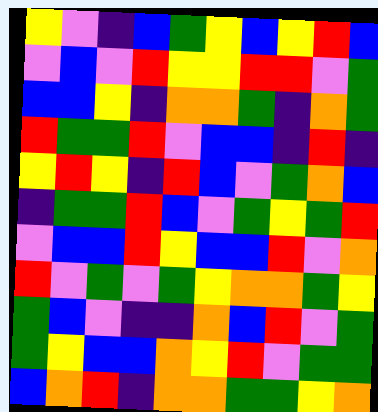[["yellow", "violet", "indigo", "blue", "green", "yellow", "blue", "yellow", "red", "blue"], ["violet", "blue", "violet", "red", "yellow", "yellow", "red", "red", "violet", "green"], ["blue", "blue", "yellow", "indigo", "orange", "orange", "green", "indigo", "orange", "green"], ["red", "green", "green", "red", "violet", "blue", "blue", "indigo", "red", "indigo"], ["yellow", "red", "yellow", "indigo", "red", "blue", "violet", "green", "orange", "blue"], ["indigo", "green", "green", "red", "blue", "violet", "green", "yellow", "green", "red"], ["violet", "blue", "blue", "red", "yellow", "blue", "blue", "red", "violet", "orange"], ["red", "violet", "green", "violet", "green", "yellow", "orange", "orange", "green", "yellow"], ["green", "blue", "violet", "indigo", "indigo", "orange", "blue", "red", "violet", "green"], ["green", "yellow", "blue", "blue", "orange", "yellow", "red", "violet", "green", "green"], ["blue", "orange", "red", "indigo", "orange", "orange", "green", "green", "yellow", "orange"]]